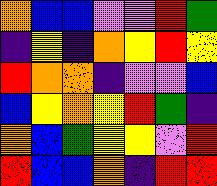[["orange", "blue", "blue", "violet", "violet", "red", "green"], ["indigo", "yellow", "indigo", "orange", "yellow", "red", "yellow"], ["red", "orange", "orange", "indigo", "violet", "violet", "blue"], ["blue", "yellow", "orange", "yellow", "red", "green", "indigo"], ["orange", "blue", "green", "yellow", "yellow", "violet", "red"], ["red", "blue", "blue", "orange", "indigo", "red", "red"]]